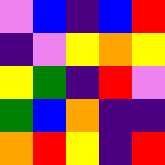[["violet", "blue", "indigo", "blue", "red"], ["indigo", "violet", "yellow", "orange", "yellow"], ["yellow", "green", "indigo", "red", "violet"], ["green", "blue", "orange", "indigo", "indigo"], ["orange", "red", "yellow", "indigo", "red"]]